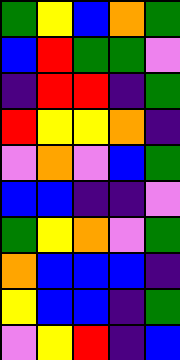[["green", "yellow", "blue", "orange", "green"], ["blue", "red", "green", "green", "violet"], ["indigo", "red", "red", "indigo", "green"], ["red", "yellow", "yellow", "orange", "indigo"], ["violet", "orange", "violet", "blue", "green"], ["blue", "blue", "indigo", "indigo", "violet"], ["green", "yellow", "orange", "violet", "green"], ["orange", "blue", "blue", "blue", "indigo"], ["yellow", "blue", "blue", "indigo", "green"], ["violet", "yellow", "red", "indigo", "blue"]]